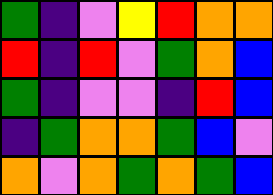[["green", "indigo", "violet", "yellow", "red", "orange", "orange"], ["red", "indigo", "red", "violet", "green", "orange", "blue"], ["green", "indigo", "violet", "violet", "indigo", "red", "blue"], ["indigo", "green", "orange", "orange", "green", "blue", "violet"], ["orange", "violet", "orange", "green", "orange", "green", "blue"]]